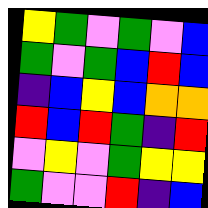[["yellow", "green", "violet", "green", "violet", "blue"], ["green", "violet", "green", "blue", "red", "blue"], ["indigo", "blue", "yellow", "blue", "orange", "orange"], ["red", "blue", "red", "green", "indigo", "red"], ["violet", "yellow", "violet", "green", "yellow", "yellow"], ["green", "violet", "violet", "red", "indigo", "blue"]]